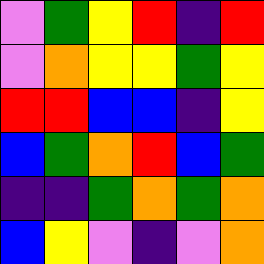[["violet", "green", "yellow", "red", "indigo", "red"], ["violet", "orange", "yellow", "yellow", "green", "yellow"], ["red", "red", "blue", "blue", "indigo", "yellow"], ["blue", "green", "orange", "red", "blue", "green"], ["indigo", "indigo", "green", "orange", "green", "orange"], ["blue", "yellow", "violet", "indigo", "violet", "orange"]]